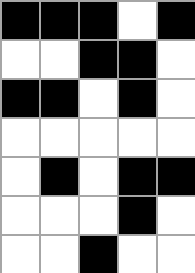[["black", "black", "black", "white", "black"], ["white", "white", "black", "black", "white"], ["black", "black", "white", "black", "white"], ["white", "white", "white", "white", "white"], ["white", "black", "white", "black", "black"], ["white", "white", "white", "black", "white"], ["white", "white", "black", "white", "white"]]